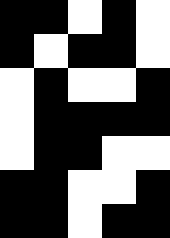[["black", "black", "white", "black", "white"], ["black", "white", "black", "black", "white"], ["white", "black", "white", "white", "black"], ["white", "black", "black", "black", "black"], ["white", "black", "black", "white", "white"], ["black", "black", "white", "white", "black"], ["black", "black", "white", "black", "black"]]